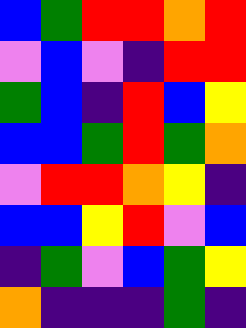[["blue", "green", "red", "red", "orange", "red"], ["violet", "blue", "violet", "indigo", "red", "red"], ["green", "blue", "indigo", "red", "blue", "yellow"], ["blue", "blue", "green", "red", "green", "orange"], ["violet", "red", "red", "orange", "yellow", "indigo"], ["blue", "blue", "yellow", "red", "violet", "blue"], ["indigo", "green", "violet", "blue", "green", "yellow"], ["orange", "indigo", "indigo", "indigo", "green", "indigo"]]